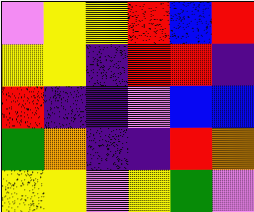[["violet", "yellow", "yellow", "red", "blue", "red"], ["yellow", "yellow", "indigo", "red", "red", "indigo"], ["red", "indigo", "indigo", "violet", "blue", "blue"], ["green", "orange", "indigo", "indigo", "red", "orange"], ["yellow", "yellow", "violet", "yellow", "green", "violet"]]